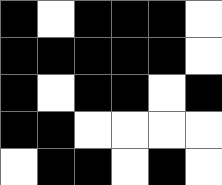[["black", "white", "black", "black", "black", "white"], ["black", "black", "black", "black", "black", "white"], ["black", "white", "black", "black", "white", "black"], ["black", "black", "white", "white", "white", "white"], ["white", "black", "black", "white", "black", "white"]]